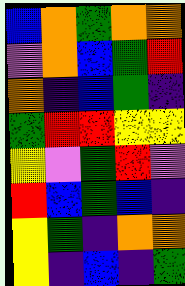[["blue", "orange", "green", "orange", "orange"], ["violet", "orange", "blue", "green", "red"], ["orange", "indigo", "blue", "green", "indigo"], ["green", "red", "red", "yellow", "yellow"], ["yellow", "violet", "green", "red", "violet"], ["red", "blue", "green", "blue", "indigo"], ["yellow", "green", "indigo", "orange", "orange"], ["yellow", "indigo", "blue", "indigo", "green"]]